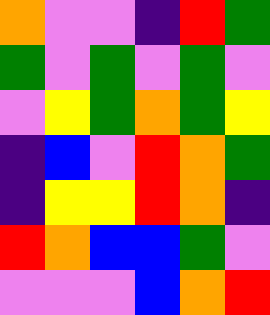[["orange", "violet", "violet", "indigo", "red", "green"], ["green", "violet", "green", "violet", "green", "violet"], ["violet", "yellow", "green", "orange", "green", "yellow"], ["indigo", "blue", "violet", "red", "orange", "green"], ["indigo", "yellow", "yellow", "red", "orange", "indigo"], ["red", "orange", "blue", "blue", "green", "violet"], ["violet", "violet", "violet", "blue", "orange", "red"]]